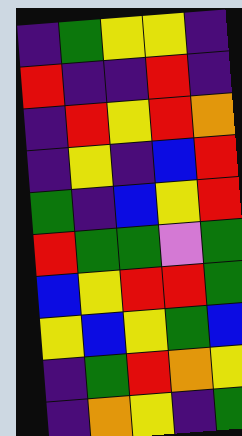[["indigo", "green", "yellow", "yellow", "indigo"], ["red", "indigo", "indigo", "red", "indigo"], ["indigo", "red", "yellow", "red", "orange"], ["indigo", "yellow", "indigo", "blue", "red"], ["green", "indigo", "blue", "yellow", "red"], ["red", "green", "green", "violet", "green"], ["blue", "yellow", "red", "red", "green"], ["yellow", "blue", "yellow", "green", "blue"], ["indigo", "green", "red", "orange", "yellow"], ["indigo", "orange", "yellow", "indigo", "green"]]